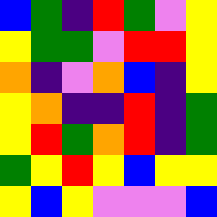[["blue", "green", "indigo", "red", "green", "violet", "yellow"], ["yellow", "green", "green", "violet", "red", "red", "yellow"], ["orange", "indigo", "violet", "orange", "blue", "indigo", "yellow"], ["yellow", "orange", "indigo", "indigo", "red", "indigo", "green"], ["yellow", "red", "green", "orange", "red", "indigo", "green"], ["green", "yellow", "red", "yellow", "blue", "yellow", "yellow"], ["yellow", "blue", "yellow", "violet", "violet", "violet", "blue"]]